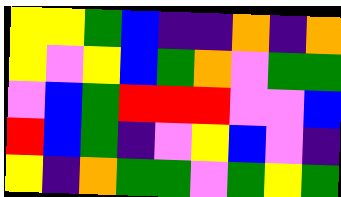[["yellow", "yellow", "green", "blue", "indigo", "indigo", "orange", "indigo", "orange"], ["yellow", "violet", "yellow", "blue", "green", "orange", "violet", "green", "green"], ["violet", "blue", "green", "red", "red", "red", "violet", "violet", "blue"], ["red", "blue", "green", "indigo", "violet", "yellow", "blue", "violet", "indigo"], ["yellow", "indigo", "orange", "green", "green", "violet", "green", "yellow", "green"]]